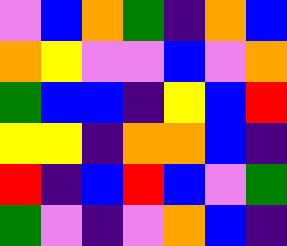[["violet", "blue", "orange", "green", "indigo", "orange", "blue"], ["orange", "yellow", "violet", "violet", "blue", "violet", "orange"], ["green", "blue", "blue", "indigo", "yellow", "blue", "red"], ["yellow", "yellow", "indigo", "orange", "orange", "blue", "indigo"], ["red", "indigo", "blue", "red", "blue", "violet", "green"], ["green", "violet", "indigo", "violet", "orange", "blue", "indigo"]]